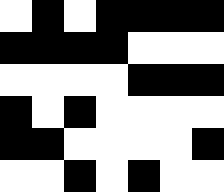[["white", "black", "white", "black", "black", "black", "black"], ["black", "black", "black", "black", "white", "white", "white"], ["white", "white", "white", "white", "black", "black", "black"], ["black", "white", "black", "white", "white", "white", "white"], ["black", "black", "white", "white", "white", "white", "black"], ["white", "white", "black", "white", "black", "white", "white"]]